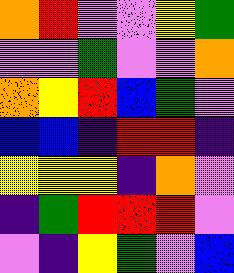[["orange", "red", "violet", "violet", "yellow", "green"], ["violet", "violet", "green", "violet", "violet", "orange"], ["orange", "yellow", "red", "blue", "green", "violet"], ["blue", "blue", "indigo", "red", "red", "indigo"], ["yellow", "yellow", "yellow", "indigo", "orange", "violet"], ["indigo", "green", "red", "red", "red", "violet"], ["violet", "indigo", "yellow", "green", "violet", "blue"]]